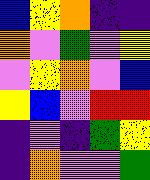[["blue", "yellow", "orange", "indigo", "indigo"], ["orange", "violet", "green", "violet", "yellow"], ["violet", "yellow", "orange", "violet", "blue"], ["yellow", "blue", "violet", "red", "red"], ["indigo", "violet", "indigo", "green", "yellow"], ["indigo", "orange", "violet", "violet", "green"]]